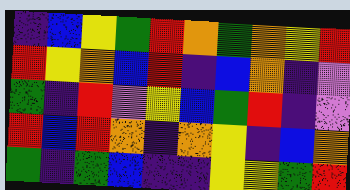[["indigo", "blue", "yellow", "green", "red", "orange", "green", "orange", "yellow", "red"], ["red", "yellow", "orange", "blue", "red", "indigo", "blue", "orange", "indigo", "violet"], ["green", "indigo", "red", "violet", "yellow", "blue", "green", "red", "indigo", "violet"], ["red", "blue", "red", "orange", "indigo", "orange", "yellow", "indigo", "blue", "orange"], ["green", "indigo", "green", "blue", "indigo", "indigo", "yellow", "yellow", "green", "red"]]